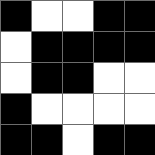[["black", "white", "white", "black", "black"], ["white", "black", "black", "black", "black"], ["white", "black", "black", "white", "white"], ["black", "white", "white", "white", "white"], ["black", "black", "white", "black", "black"]]